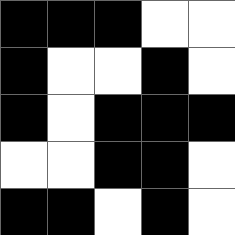[["black", "black", "black", "white", "white"], ["black", "white", "white", "black", "white"], ["black", "white", "black", "black", "black"], ["white", "white", "black", "black", "white"], ["black", "black", "white", "black", "white"]]